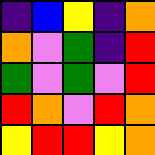[["indigo", "blue", "yellow", "indigo", "orange"], ["orange", "violet", "green", "indigo", "red"], ["green", "violet", "green", "violet", "red"], ["red", "orange", "violet", "red", "orange"], ["yellow", "red", "red", "yellow", "orange"]]